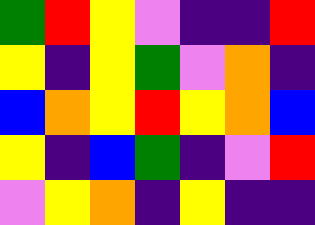[["green", "red", "yellow", "violet", "indigo", "indigo", "red"], ["yellow", "indigo", "yellow", "green", "violet", "orange", "indigo"], ["blue", "orange", "yellow", "red", "yellow", "orange", "blue"], ["yellow", "indigo", "blue", "green", "indigo", "violet", "red"], ["violet", "yellow", "orange", "indigo", "yellow", "indigo", "indigo"]]